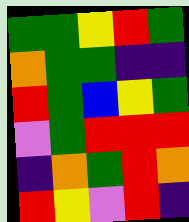[["green", "green", "yellow", "red", "green"], ["orange", "green", "green", "indigo", "indigo"], ["red", "green", "blue", "yellow", "green"], ["violet", "green", "red", "red", "red"], ["indigo", "orange", "green", "red", "orange"], ["red", "yellow", "violet", "red", "indigo"]]